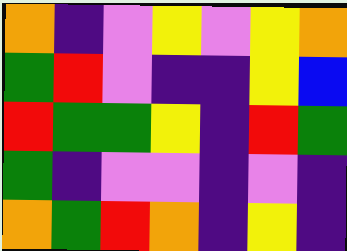[["orange", "indigo", "violet", "yellow", "violet", "yellow", "orange"], ["green", "red", "violet", "indigo", "indigo", "yellow", "blue"], ["red", "green", "green", "yellow", "indigo", "red", "green"], ["green", "indigo", "violet", "violet", "indigo", "violet", "indigo"], ["orange", "green", "red", "orange", "indigo", "yellow", "indigo"]]